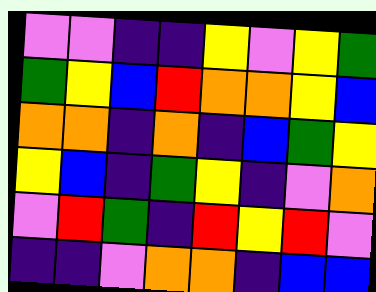[["violet", "violet", "indigo", "indigo", "yellow", "violet", "yellow", "green"], ["green", "yellow", "blue", "red", "orange", "orange", "yellow", "blue"], ["orange", "orange", "indigo", "orange", "indigo", "blue", "green", "yellow"], ["yellow", "blue", "indigo", "green", "yellow", "indigo", "violet", "orange"], ["violet", "red", "green", "indigo", "red", "yellow", "red", "violet"], ["indigo", "indigo", "violet", "orange", "orange", "indigo", "blue", "blue"]]